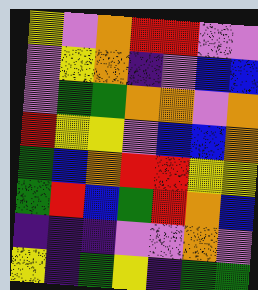[["yellow", "violet", "orange", "red", "red", "violet", "violet"], ["violet", "yellow", "orange", "indigo", "violet", "blue", "blue"], ["violet", "green", "green", "orange", "orange", "violet", "orange"], ["red", "yellow", "yellow", "violet", "blue", "blue", "orange"], ["green", "blue", "orange", "red", "red", "yellow", "yellow"], ["green", "red", "blue", "green", "red", "orange", "blue"], ["indigo", "indigo", "indigo", "violet", "violet", "orange", "violet"], ["yellow", "indigo", "green", "yellow", "indigo", "green", "green"]]